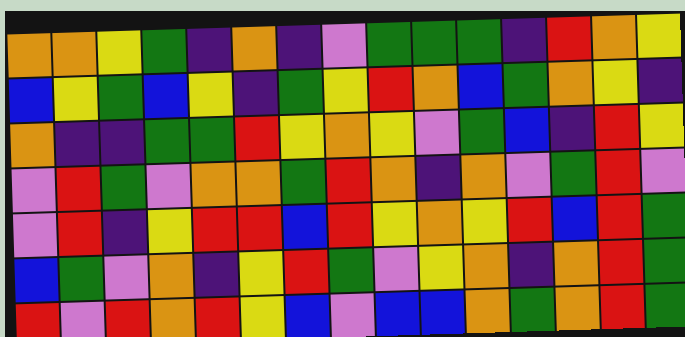[["orange", "orange", "yellow", "green", "indigo", "orange", "indigo", "violet", "green", "green", "green", "indigo", "red", "orange", "yellow"], ["blue", "yellow", "green", "blue", "yellow", "indigo", "green", "yellow", "red", "orange", "blue", "green", "orange", "yellow", "indigo"], ["orange", "indigo", "indigo", "green", "green", "red", "yellow", "orange", "yellow", "violet", "green", "blue", "indigo", "red", "yellow"], ["violet", "red", "green", "violet", "orange", "orange", "green", "red", "orange", "indigo", "orange", "violet", "green", "red", "violet"], ["violet", "red", "indigo", "yellow", "red", "red", "blue", "red", "yellow", "orange", "yellow", "red", "blue", "red", "green"], ["blue", "green", "violet", "orange", "indigo", "yellow", "red", "green", "violet", "yellow", "orange", "indigo", "orange", "red", "green"], ["red", "violet", "red", "orange", "red", "yellow", "blue", "violet", "blue", "blue", "orange", "green", "orange", "red", "green"]]